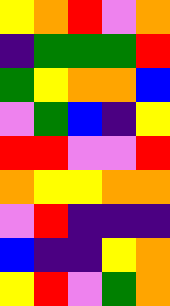[["yellow", "orange", "red", "violet", "orange"], ["indigo", "green", "green", "green", "red"], ["green", "yellow", "orange", "orange", "blue"], ["violet", "green", "blue", "indigo", "yellow"], ["red", "red", "violet", "violet", "red"], ["orange", "yellow", "yellow", "orange", "orange"], ["violet", "red", "indigo", "indigo", "indigo"], ["blue", "indigo", "indigo", "yellow", "orange"], ["yellow", "red", "violet", "green", "orange"]]